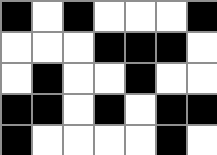[["black", "white", "black", "white", "white", "white", "black"], ["white", "white", "white", "black", "black", "black", "white"], ["white", "black", "white", "white", "black", "white", "white"], ["black", "black", "white", "black", "white", "black", "black"], ["black", "white", "white", "white", "white", "black", "white"]]